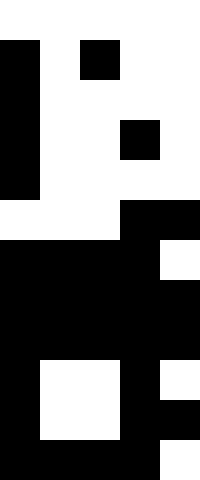[["white", "white", "white", "white", "white"], ["black", "white", "black", "white", "white"], ["black", "white", "white", "white", "white"], ["black", "white", "white", "black", "white"], ["black", "white", "white", "white", "white"], ["white", "white", "white", "black", "black"], ["black", "black", "black", "black", "white"], ["black", "black", "black", "black", "black"], ["black", "black", "black", "black", "black"], ["black", "white", "white", "black", "white"], ["black", "white", "white", "black", "black"], ["black", "black", "black", "black", "white"]]